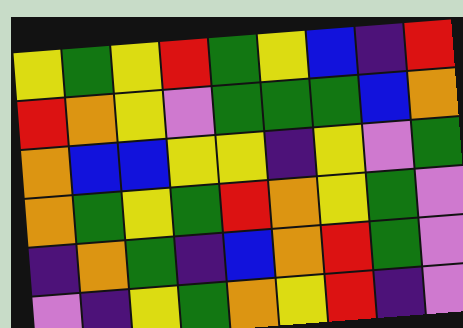[["yellow", "green", "yellow", "red", "green", "yellow", "blue", "indigo", "red"], ["red", "orange", "yellow", "violet", "green", "green", "green", "blue", "orange"], ["orange", "blue", "blue", "yellow", "yellow", "indigo", "yellow", "violet", "green"], ["orange", "green", "yellow", "green", "red", "orange", "yellow", "green", "violet"], ["indigo", "orange", "green", "indigo", "blue", "orange", "red", "green", "violet"], ["violet", "indigo", "yellow", "green", "orange", "yellow", "red", "indigo", "violet"]]